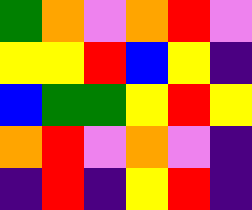[["green", "orange", "violet", "orange", "red", "violet"], ["yellow", "yellow", "red", "blue", "yellow", "indigo"], ["blue", "green", "green", "yellow", "red", "yellow"], ["orange", "red", "violet", "orange", "violet", "indigo"], ["indigo", "red", "indigo", "yellow", "red", "indigo"]]